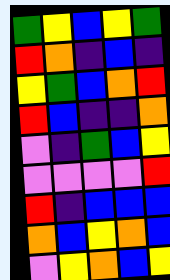[["green", "yellow", "blue", "yellow", "green"], ["red", "orange", "indigo", "blue", "indigo"], ["yellow", "green", "blue", "orange", "red"], ["red", "blue", "indigo", "indigo", "orange"], ["violet", "indigo", "green", "blue", "yellow"], ["violet", "violet", "violet", "violet", "red"], ["red", "indigo", "blue", "blue", "blue"], ["orange", "blue", "yellow", "orange", "blue"], ["violet", "yellow", "orange", "blue", "yellow"]]